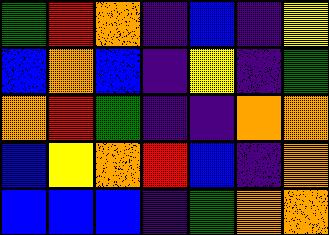[["green", "red", "orange", "indigo", "blue", "indigo", "yellow"], ["blue", "orange", "blue", "indigo", "yellow", "indigo", "green"], ["orange", "red", "green", "indigo", "indigo", "orange", "orange"], ["blue", "yellow", "orange", "red", "blue", "indigo", "orange"], ["blue", "blue", "blue", "indigo", "green", "orange", "orange"]]